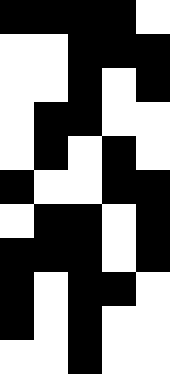[["black", "black", "black", "black", "white"], ["white", "white", "black", "black", "black"], ["white", "white", "black", "white", "black"], ["white", "black", "black", "white", "white"], ["white", "black", "white", "black", "white"], ["black", "white", "white", "black", "black"], ["white", "black", "black", "white", "black"], ["black", "black", "black", "white", "black"], ["black", "white", "black", "black", "white"], ["black", "white", "black", "white", "white"], ["white", "white", "black", "white", "white"]]